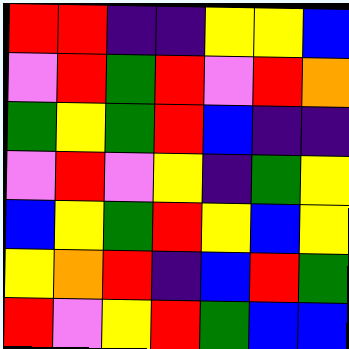[["red", "red", "indigo", "indigo", "yellow", "yellow", "blue"], ["violet", "red", "green", "red", "violet", "red", "orange"], ["green", "yellow", "green", "red", "blue", "indigo", "indigo"], ["violet", "red", "violet", "yellow", "indigo", "green", "yellow"], ["blue", "yellow", "green", "red", "yellow", "blue", "yellow"], ["yellow", "orange", "red", "indigo", "blue", "red", "green"], ["red", "violet", "yellow", "red", "green", "blue", "blue"]]